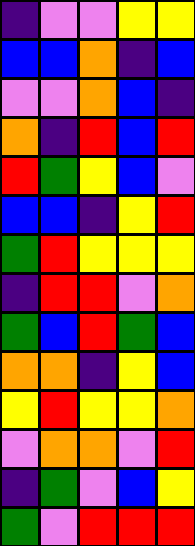[["indigo", "violet", "violet", "yellow", "yellow"], ["blue", "blue", "orange", "indigo", "blue"], ["violet", "violet", "orange", "blue", "indigo"], ["orange", "indigo", "red", "blue", "red"], ["red", "green", "yellow", "blue", "violet"], ["blue", "blue", "indigo", "yellow", "red"], ["green", "red", "yellow", "yellow", "yellow"], ["indigo", "red", "red", "violet", "orange"], ["green", "blue", "red", "green", "blue"], ["orange", "orange", "indigo", "yellow", "blue"], ["yellow", "red", "yellow", "yellow", "orange"], ["violet", "orange", "orange", "violet", "red"], ["indigo", "green", "violet", "blue", "yellow"], ["green", "violet", "red", "red", "red"]]